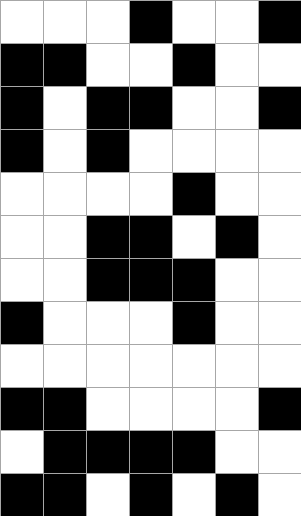[["white", "white", "white", "black", "white", "white", "black"], ["black", "black", "white", "white", "black", "white", "white"], ["black", "white", "black", "black", "white", "white", "black"], ["black", "white", "black", "white", "white", "white", "white"], ["white", "white", "white", "white", "black", "white", "white"], ["white", "white", "black", "black", "white", "black", "white"], ["white", "white", "black", "black", "black", "white", "white"], ["black", "white", "white", "white", "black", "white", "white"], ["white", "white", "white", "white", "white", "white", "white"], ["black", "black", "white", "white", "white", "white", "black"], ["white", "black", "black", "black", "black", "white", "white"], ["black", "black", "white", "black", "white", "black", "white"]]